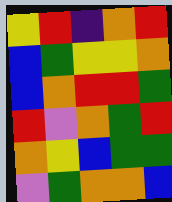[["yellow", "red", "indigo", "orange", "red"], ["blue", "green", "yellow", "yellow", "orange"], ["blue", "orange", "red", "red", "green"], ["red", "violet", "orange", "green", "red"], ["orange", "yellow", "blue", "green", "green"], ["violet", "green", "orange", "orange", "blue"]]